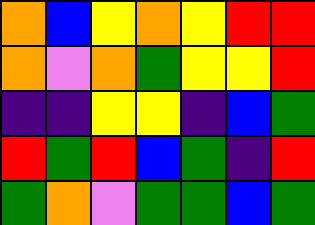[["orange", "blue", "yellow", "orange", "yellow", "red", "red"], ["orange", "violet", "orange", "green", "yellow", "yellow", "red"], ["indigo", "indigo", "yellow", "yellow", "indigo", "blue", "green"], ["red", "green", "red", "blue", "green", "indigo", "red"], ["green", "orange", "violet", "green", "green", "blue", "green"]]